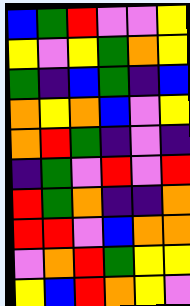[["blue", "green", "red", "violet", "violet", "yellow"], ["yellow", "violet", "yellow", "green", "orange", "yellow"], ["green", "indigo", "blue", "green", "indigo", "blue"], ["orange", "yellow", "orange", "blue", "violet", "yellow"], ["orange", "red", "green", "indigo", "violet", "indigo"], ["indigo", "green", "violet", "red", "violet", "red"], ["red", "green", "orange", "indigo", "indigo", "orange"], ["red", "red", "violet", "blue", "orange", "orange"], ["violet", "orange", "red", "green", "yellow", "yellow"], ["yellow", "blue", "red", "orange", "yellow", "violet"]]